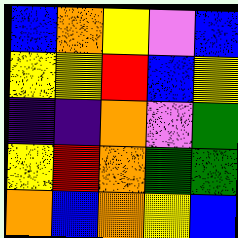[["blue", "orange", "yellow", "violet", "blue"], ["yellow", "yellow", "red", "blue", "yellow"], ["indigo", "indigo", "orange", "violet", "green"], ["yellow", "red", "orange", "green", "green"], ["orange", "blue", "orange", "yellow", "blue"]]